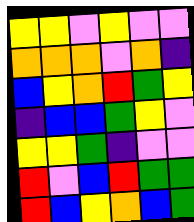[["yellow", "yellow", "violet", "yellow", "violet", "violet"], ["orange", "orange", "orange", "violet", "orange", "indigo"], ["blue", "yellow", "orange", "red", "green", "yellow"], ["indigo", "blue", "blue", "green", "yellow", "violet"], ["yellow", "yellow", "green", "indigo", "violet", "violet"], ["red", "violet", "blue", "red", "green", "green"], ["red", "blue", "yellow", "orange", "blue", "green"]]